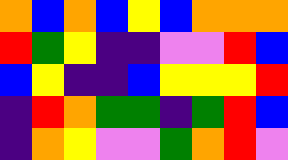[["orange", "blue", "orange", "blue", "yellow", "blue", "orange", "orange", "orange"], ["red", "green", "yellow", "indigo", "indigo", "violet", "violet", "red", "blue"], ["blue", "yellow", "indigo", "indigo", "blue", "yellow", "yellow", "yellow", "red"], ["indigo", "red", "orange", "green", "green", "indigo", "green", "red", "blue"], ["indigo", "orange", "yellow", "violet", "violet", "green", "orange", "red", "violet"]]